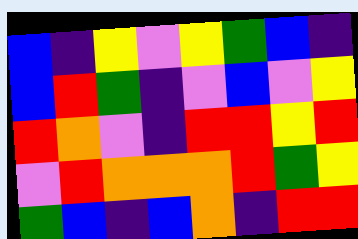[["blue", "indigo", "yellow", "violet", "yellow", "green", "blue", "indigo"], ["blue", "red", "green", "indigo", "violet", "blue", "violet", "yellow"], ["red", "orange", "violet", "indigo", "red", "red", "yellow", "red"], ["violet", "red", "orange", "orange", "orange", "red", "green", "yellow"], ["green", "blue", "indigo", "blue", "orange", "indigo", "red", "red"]]